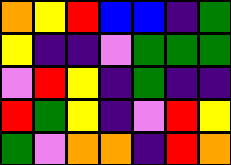[["orange", "yellow", "red", "blue", "blue", "indigo", "green"], ["yellow", "indigo", "indigo", "violet", "green", "green", "green"], ["violet", "red", "yellow", "indigo", "green", "indigo", "indigo"], ["red", "green", "yellow", "indigo", "violet", "red", "yellow"], ["green", "violet", "orange", "orange", "indigo", "red", "orange"]]